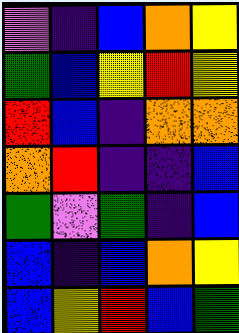[["violet", "indigo", "blue", "orange", "yellow"], ["green", "blue", "yellow", "red", "yellow"], ["red", "blue", "indigo", "orange", "orange"], ["orange", "red", "indigo", "indigo", "blue"], ["green", "violet", "green", "indigo", "blue"], ["blue", "indigo", "blue", "orange", "yellow"], ["blue", "yellow", "red", "blue", "green"]]